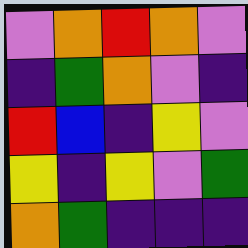[["violet", "orange", "red", "orange", "violet"], ["indigo", "green", "orange", "violet", "indigo"], ["red", "blue", "indigo", "yellow", "violet"], ["yellow", "indigo", "yellow", "violet", "green"], ["orange", "green", "indigo", "indigo", "indigo"]]